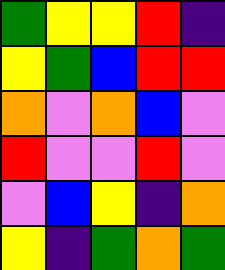[["green", "yellow", "yellow", "red", "indigo"], ["yellow", "green", "blue", "red", "red"], ["orange", "violet", "orange", "blue", "violet"], ["red", "violet", "violet", "red", "violet"], ["violet", "blue", "yellow", "indigo", "orange"], ["yellow", "indigo", "green", "orange", "green"]]